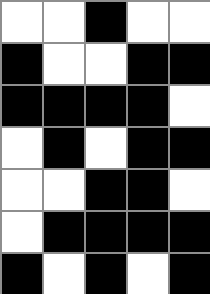[["white", "white", "black", "white", "white"], ["black", "white", "white", "black", "black"], ["black", "black", "black", "black", "white"], ["white", "black", "white", "black", "black"], ["white", "white", "black", "black", "white"], ["white", "black", "black", "black", "black"], ["black", "white", "black", "white", "black"]]